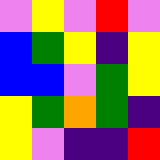[["violet", "yellow", "violet", "red", "violet"], ["blue", "green", "yellow", "indigo", "yellow"], ["blue", "blue", "violet", "green", "yellow"], ["yellow", "green", "orange", "green", "indigo"], ["yellow", "violet", "indigo", "indigo", "red"]]